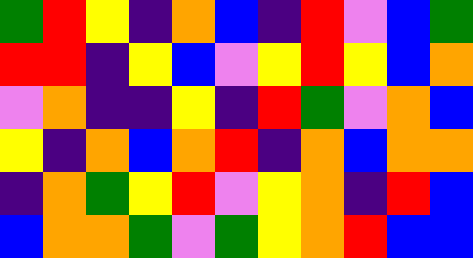[["green", "red", "yellow", "indigo", "orange", "blue", "indigo", "red", "violet", "blue", "green"], ["red", "red", "indigo", "yellow", "blue", "violet", "yellow", "red", "yellow", "blue", "orange"], ["violet", "orange", "indigo", "indigo", "yellow", "indigo", "red", "green", "violet", "orange", "blue"], ["yellow", "indigo", "orange", "blue", "orange", "red", "indigo", "orange", "blue", "orange", "orange"], ["indigo", "orange", "green", "yellow", "red", "violet", "yellow", "orange", "indigo", "red", "blue"], ["blue", "orange", "orange", "green", "violet", "green", "yellow", "orange", "red", "blue", "blue"]]